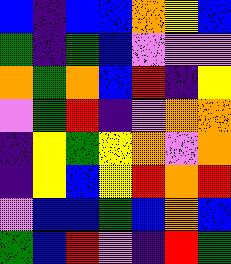[["blue", "indigo", "blue", "blue", "orange", "yellow", "blue"], ["green", "indigo", "green", "blue", "violet", "violet", "violet"], ["orange", "green", "orange", "blue", "red", "indigo", "yellow"], ["violet", "green", "red", "indigo", "violet", "orange", "orange"], ["indigo", "yellow", "green", "yellow", "orange", "violet", "orange"], ["indigo", "yellow", "blue", "yellow", "red", "orange", "red"], ["violet", "blue", "blue", "green", "blue", "orange", "blue"], ["green", "blue", "red", "violet", "indigo", "red", "green"]]